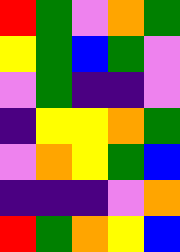[["red", "green", "violet", "orange", "green"], ["yellow", "green", "blue", "green", "violet"], ["violet", "green", "indigo", "indigo", "violet"], ["indigo", "yellow", "yellow", "orange", "green"], ["violet", "orange", "yellow", "green", "blue"], ["indigo", "indigo", "indigo", "violet", "orange"], ["red", "green", "orange", "yellow", "blue"]]